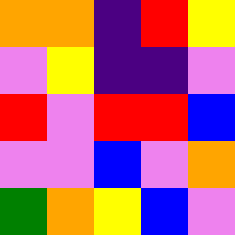[["orange", "orange", "indigo", "red", "yellow"], ["violet", "yellow", "indigo", "indigo", "violet"], ["red", "violet", "red", "red", "blue"], ["violet", "violet", "blue", "violet", "orange"], ["green", "orange", "yellow", "blue", "violet"]]